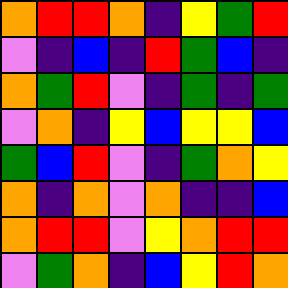[["orange", "red", "red", "orange", "indigo", "yellow", "green", "red"], ["violet", "indigo", "blue", "indigo", "red", "green", "blue", "indigo"], ["orange", "green", "red", "violet", "indigo", "green", "indigo", "green"], ["violet", "orange", "indigo", "yellow", "blue", "yellow", "yellow", "blue"], ["green", "blue", "red", "violet", "indigo", "green", "orange", "yellow"], ["orange", "indigo", "orange", "violet", "orange", "indigo", "indigo", "blue"], ["orange", "red", "red", "violet", "yellow", "orange", "red", "red"], ["violet", "green", "orange", "indigo", "blue", "yellow", "red", "orange"]]